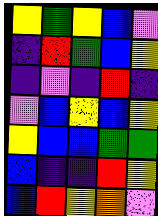[["yellow", "green", "yellow", "blue", "violet"], ["indigo", "red", "green", "blue", "yellow"], ["indigo", "violet", "indigo", "red", "indigo"], ["violet", "blue", "yellow", "blue", "yellow"], ["yellow", "blue", "blue", "green", "green"], ["blue", "indigo", "indigo", "red", "yellow"], ["blue", "red", "yellow", "orange", "violet"]]